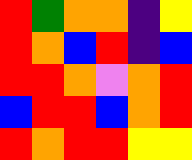[["red", "green", "orange", "orange", "indigo", "yellow"], ["red", "orange", "blue", "red", "indigo", "blue"], ["red", "red", "orange", "violet", "orange", "red"], ["blue", "red", "red", "blue", "orange", "red"], ["red", "orange", "red", "red", "yellow", "yellow"]]